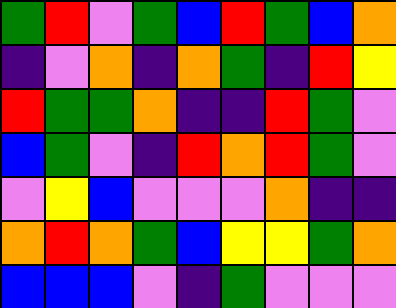[["green", "red", "violet", "green", "blue", "red", "green", "blue", "orange"], ["indigo", "violet", "orange", "indigo", "orange", "green", "indigo", "red", "yellow"], ["red", "green", "green", "orange", "indigo", "indigo", "red", "green", "violet"], ["blue", "green", "violet", "indigo", "red", "orange", "red", "green", "violet"], ["violet", "yellow", "blue", "violet", "violet", "violet", "orange", "indigo", "indigo"], ["orange", "red", "orange", "green", "blue", "yellow", "yellow", "green", "orange"], ["blue", "blue", "blue", "violet", "indigo", "green", "violet", "violet", "violet"]]